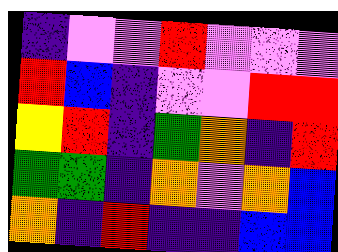[["indigo", "violet", "violet", "red", "violet", "violet", "violet"], ["red", "blue", "indigo", "violet", "violet", "red", "red"], ["yellow", "red", "indigo", "green", "orange", "indigo", "red"], ["green", "green", "indigo", "orange", "violet", "orange", "blue"], ["orange", "indigo", "red", "indigo", "indigo", "blue", "blue"]]